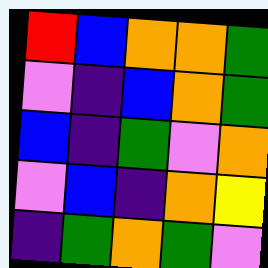[["red", "blue", "orange", "orange", "green"], ["violet", "indigo", "blue", "orange", "green"], ["blue", "indigo", "green", "violet", "orange"], ["violet", "blue", "indigo", "orange", "yellow"], ["indigo", "green", "orange", "green", "violet"]]